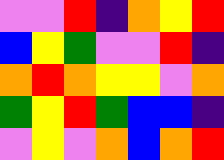[["violet", "violet", "red", "indigo", "orange", "yellow", "red"], ["blue", "yellow", "green", "violet", "violet", "red", "indigo"], ["orange", "red", "orange", "yellow", "yellow", "violet", "orange"], ["green", "yellow", "red", "green", "blue", "blue", "indigo"], ["violet", "yellow", "violet", "orange", "blue", "orange", "red"]]